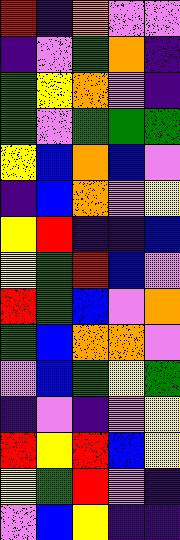[["red", "indigo", "orange", "violet", "violet"], ["indigo", "violet", "green", "orange", "indigo"], ["green", "yellow", "orange", "violet", "indigo"], ["green", "violet", "green", "green", "green"], ["yellow", "blue", "orange", "blue", "violet"], ["indigo", "blue", "orange", "violet", "yellow"], ["yellow", "red", "indigo", "indigo", "blue"], ["yellow", "green", "red", "blue", "violet"], ["red", "green", "blue", "violet", "orange"], ["green", "blue", "orange", "orange", "violet"], ["violet", "blue", "green", "yellow", "green"], ["indigo", "violet", "indigo", "violet", "yellow"], ["red", "yellow", "red", "blue", "yellow"], ["yellow", "green", "red", "violet", "indigo"], ["violet", "blue", "yellow", "indigo", "indigo"]]